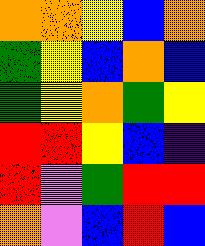[["orange", "orange", "yellow", "blue", "orange"], ["green", "yellow", "blue", "orange", "blue"], ["green", "yellow", "orange", "green", "yellow"], ["red", "red", "yellow", "blue", "indigo"], ["red", "violet", "green", "red", "red"], ["orange", "violet", "blue", "red", "blue"]]